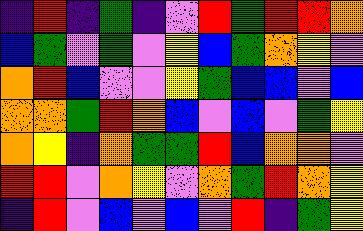[["indigo", "red", "indigo", "green", "indigo", "violet", "red", "green", "red", "red", "orange"], ["blue", "green", "violet", "green", "violet", "yellow", "blue", "green", "orange", "yellow", "violet"], ["orange", "red", "blue", "violet", "violet", "yellow", "green", "blue", "blue", "violet", "blue"], ["orange", "orange", "green", "red", "orange", "blue", "violet", "blue", "violet", "green", "yellow"], ["orange", "yellow", "indigo", "orange", "green", "green", "red", "blue", "orange", "orange", "violet"], ["red", "red", "violet", "orange", "yellow", "violet", "orange", "green", "red", "orange", "yellow"], ["indigo", "red", "violet", "blue", "violet", "blue", "violet", "red", "indigo", "green", "yellow"]]